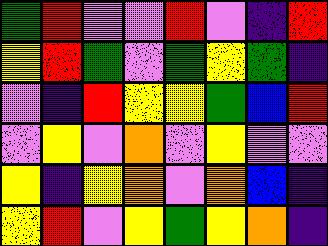[["green", "red", "violet", "violet", "red", "violet", "indigo", "red"], ["yellow", "red", "green", "violet", "green", "yellow", "green", "indigo"], ["violet", "indigo", "red", "yellow", "yellow", "green", "blue", "red"], ["violet", "yellow", "violet", "orange", "violet", "yellow", "violet", "violet"], ["yellow", "indigo", "yellow", "orange", "violet", "orange", "blue", "indigo"], ["yellow", "red", "violet", "yellow", "green", "yellow", "orange", "indigo"]]